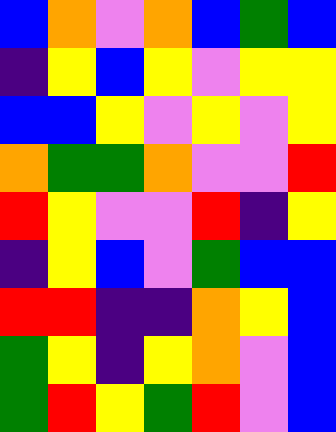[["blue", "orange", "violet", "orange", "blue", "green", "blue"], ["indigo", "yellow", "blue", "yellow", "violet", "yellow", "yellow"], ["blue", "blue", "yellow", "violet", "yellow", "violet", "yellow"], ["orange", "green", "green", "orange", "violet", "violet", "red"], ["red", "yellow", "violet", "violet", "red", "indigo", "yellow"], ["indigo", "yellow", "blue", "violet", "green", "blue", "blue"], ["red", "red", "indigo", "indigo", "orange", "yellow", "blue"], ["green", "yellow", "indigo", "yellow", "orange", "violet", "blue"], ["green", "red", "yellow", "green", "red", "violet", "blue"]]